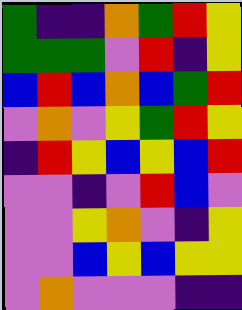[["green", "indigo", "indigo", "orange", "green", "red", "yellow"], ["green", "green", "green", "violet", "red", "indigo", "yellow"], ["blue", "red", "blue", "orange", "blue", "green", "red"], ["violet", "orange", "violet", "yellow", "green", "red", "yellow"], ["indigo", "red", "yellow", "blue", "yellow", "blue", "red"], ["violet", "violet", "indigo", "violet", "red", "blue", "violet"], ["violet", "violet", "yellow", "orange", "violet", "indigo", "yellow"], ["violet", "violet", "blue", "yellow", "blue", "yellow", "yellow"], ["violet", "orange", "violet", "violet", "violet", "indigo", "indigo"]]